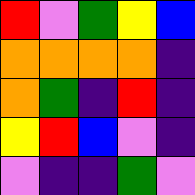[["red", "violet", "green", "yellow", "blue"], ["orange", "orange", "orange", "orange", "indigo"], ["orange", "green", "indigo", "red", "indigo"], ["yellow", "red", "blue", "violet", "indigo"], ["violet", "indigo", "indigo", "green", "violet"]]